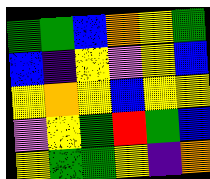[["green", "green", "blue", "orange", "yellow", "green"], ["blue", "indigo", "yellow", "violet", "yellow", "blue"], ["yellow", "orange", "yellow", "blue", "yellow", "yellow"], ["violet", "yellow", "green", "red", "green", "blue"], ["yellow", "green", "green", "yellow", "indigo", "orange"]]